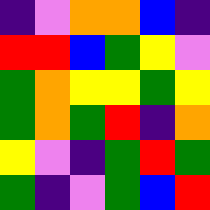[["indigo", "violet", "orange", "orange", "blue", "indigo"], ["red", "red", "blue", "green", "yellow", "violet"], ["green", "orange", "yellow", "yellow", "green", "yellow"], ["green", "orange", "green", "red", "indigo", "orange"], ["yellow", "violet", "indigo", "green", "red", "green"], ["green", "indigo", "violet", "green", "blue", "red"]]